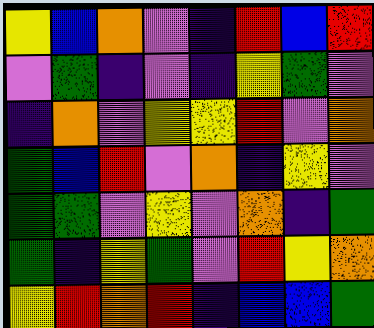[["yellow", "blue", "orange", "violet", "indigo", "red", "blue", "red"], ["violet", "green", "indigo", "violet", "indigo", "yellow", "green", "violet"], ["indigo", "orange", "violet", "yellow", "yellow", "red", "violet", "orange"], ["green", "blue", "red", "violet", "orange", "indigo", "yellow", "violet"], ["green", "green", "violet", "yellow", "violet", "orange", "indigo", "green"], ["green", "indigo", "yellow", "green", "violet", "red", "yellow", "orange"], ["yellow", "red", "orange", "red", "indigo", "blue", "blue", "green"]]